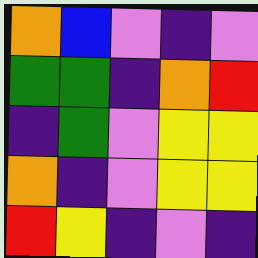[["orange", "blue", "violet", "indigo", "violet"], ["green", "green", "indigo", "orange", "red"], ["indigo", "green", "violet", "yellow", "yellow"], ["orange", "indigo", "violet", "yellow", "yellow"], ["red", "yellow", "indigo", "violet", "indigo"]]